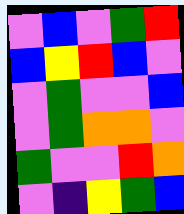[["violet", "blue", "violet", "green", "red"], ["blue", "yellow", "red", "blue", "violet"], ["violet", "green", "violet", "violet", "blue"], ["violet", "green", "orange", "orange", "violet"], ["green", "violet", "violet", "red", "orange"], ["violet", "indigo", "yellow", "green", "blue"]]